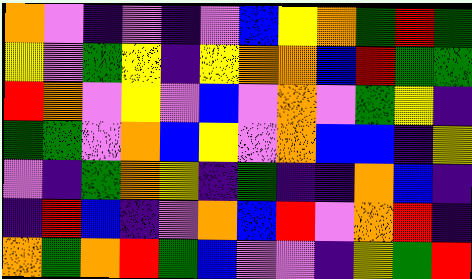[["orange", "violet", "indigo", "violet", "indigo", "violet", "blue", "yellow", "orange", "green", "red", "green"], ["yellow", "violet", "green", "yellow", "indigo", "yellow", "orange", "orange", "blue", "red", "green", "green"], ["red", "orange", "violet", "yellow", "violet", "blue", "violet", "orange", "violet", "green", "yellow", "indigo"], ["green", "green", "violet", "orange", "blue", "yellow", "violet", "orange", "blue", "blue", "indigo", "yellow"], ["violet", "indigo", "green", "orange", "yellow", "indigo", "green", "indigo", "indigo", "orange", "blue", "indigo"], ["indigo", "red", "blue", "indigo", "violet", "orange", "blue", "red", "violet", "orange", "red", "indigo"], ["orange", "green", "orange", "red", "green", "blue", "violet", "violet", "indigo", "yellow", "green", "red"]]